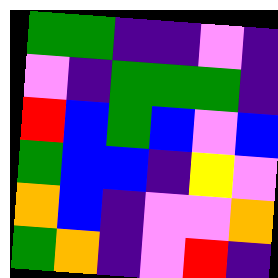[["green", "green", "indigo", "indigo", "violet", "indigo"], ["violet", "indigo", "green", "green", "green", "indigo"], ["red", "blue", "green", "blue", "violet", "blue"], ["green", "blue", "blue", "indigo", "yellow", "violet"], ["orange", "blue", "indigo", "violet", "violet", "orange"], ["green", "orange", "indigo", "violet", "red", "indigo"]]